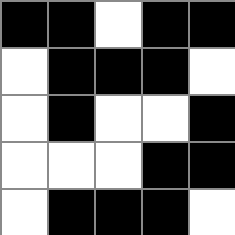[["black", "black", "white", "black", "black"], ["white", "black", "black", "black", "white"], ["white", "black", "white", "white", "black"], ["white", "white", "white", "black", "black"], ["white", "black", "black", "black", "white"]]